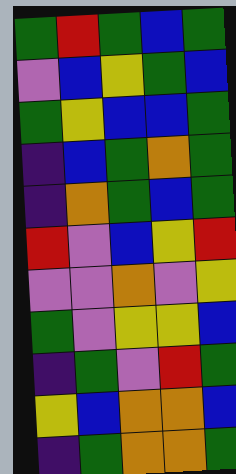[["green", "red", "green", "blue", "green"], ["violet", "blue", "yellow", "green", "blue"], ["green", "yellow", "blue", "blue", "green"], ["indigo", "blue", "green", "orange", "green"], ["indigo", "orange", "green", "blue", "green"], ["red", "violet", "blue", "yellow", "red"], ["violet", "violet", "orange", "violet", "yellow"], ["green", "violet", "yellow", "yellow", "blue"], ["indigo", "green", "violet", "red", "green"], ["yellow", "blue", "orange", "orange", "blue"], ["indigo", "green", "orange", "orange", "green"]]